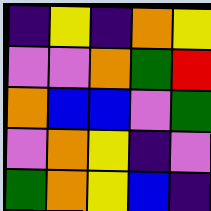[["indigo", "yellow", "indigo", "orange", "yellow"], ["violet", "violet", "orange", "green", "red"], ["orange", "blue", "blue", "violet", "green"], ["violet", "orange", "yellow", "indigo", "violet"], ["green", "orange", "yellow", "blue", "indigo"]]